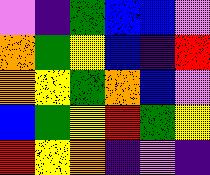[["violet", "indigo", "green", "blue", "blue", "violet"], ["orange", "green", "yellow", "blue", "indigo", "red"], ["orange", "yellow", "green", "orange", "blue", "violet"], ["blue", "green", "yellow", "red", "green", "yellow"], ["red", "yellow", "orange", "indigo", "violet", "indigo"]]